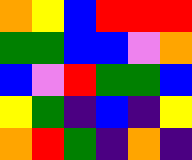[["orange", "yellow", "blue", "red", "red", "red"], ["green", "green", "blue", "blue", "violet", "orange"], ["blue", "violet", "red", "green", "green", "blue"], ["yellow", "green", "indigo", "blue", "indigo", "yellow"], ["orange", "red", "green", "indigo", "orange", "indigo"]]